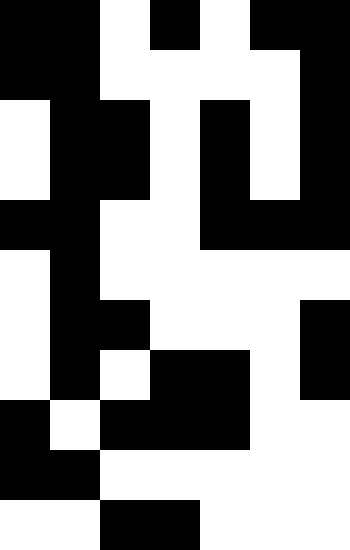[["black", "black", "white", "black", "white", "black", "black"], ["black", "black", "white", "white", "white", "white", "black"], ["white", "black", "black", "white", "black", "white", "black"], ["white", "black", "black", "white", "black", "white", "black"], ["black", "black", "white", "white", "black", "black", "black"], ["white", "black", "white", "white", "white", "white", "white"], ["white", "black", "black", "white", "white", "white", "black"], ["white", "black", "white", "black", "black", "white", "black"], ["black", "white", "black", "black", "black", "white", "white"], ["black", "black", "white", "white", "white", "white", "white"], ["white", "white", "black", "black", "white", "white", "white"]]